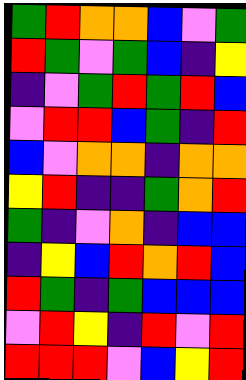[["green", "red", "orange", "orange", "blue", "violet", "green"], ["red", "green", "violet", "green", "blue", "indigo", "yellow"], ["indigo", "violet", "green", "red", "green", "red", "blue"], ["violet", "red", "red", "blue", "green", "indigo", "red"], ["blue", "violet", "orange", "orange", "indigo", "orange", "orange"], ["yellow", "red", "indigo", "indigo", "green", "orange", "red"], ["green", "indigo", "violet", "orange", "indigo", "blue", "blue"], ["indigo", "yellow", "blue", "red", "orange", "red", "blue"], ["red", "green", "indigo", "green", "blue", "blue", "blue"], ["violet", "red", "yellow", "indigo", "red", "violet", "red"], ["red", "red", "red", "violet", "blue", "yellow", "red"]]